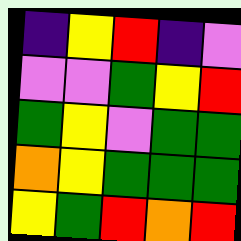[["indigo", "yellow", "red", "indigo", "violet"], ["violet", "violet", "green", "yellow", "red"], ["green", "yellow", "violet", "green", "green"], ["orange", "yellow", "green", "green", "green"], ["yellow", "green", "red", "orange", "red"]]